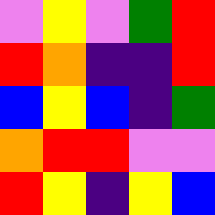[["violet", "yellow", "violet", "green", "red"], ["red", "orange", "indigo", "indigo", "red"], ["blue", "yellow", "blue", "indigo", "green"], ["orange", "red", "red", "violet", "violet"], ["red", "yellow", "indigo", "yellow", "blue"]]